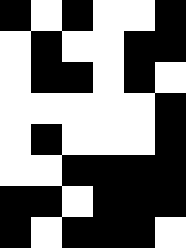[["black", "white", "black", "white", "white", "black"], ["white", "black", "white", "white", "black", "black"], ["white", "black", "black", "white", "black", "white"], ["white", "white", "white", "white", "white", "black"], ["white", "black", "white", "white", "white", "black"], ["white", "white", "black", "black", "black", "black"], ["black", "black", "white", "black", "black", "black"], ["black", "white", "black", "black", "black", "white"]]